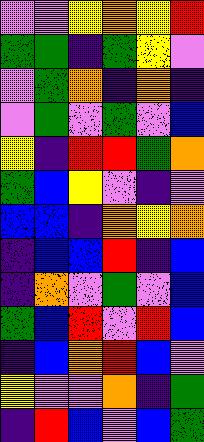[["violet", "violet", "yellow", "orange", "yellow", "red"], ["green", "green", "indigo", "green", "yellow", "violet"], ["violet", "green", "orange", "indigo", "orange", "indigo"], ["violet", "green", "violet", "green", "violet", "blue"], ["yellow", "indigo", "red", "red", "green", "orange"], ["green", "blue", "yellow", "violet", "indigo", "violet"], ["blue", "blue", "indigo", "orange", "yellow", "orange"], ["indigo", "blue", "blue", "red", "indigo", "blue"], ["indigo", "orange", "violet", "green", "violet", "blue"], ["green", "blue", "red", "violet", "red", "blue"], ["indigo", "blue", "orange", "red", "blue", "violet"], ["yellow", "violet", "violet", "orange", "indigo", "green"], ["indigo", "red", "blue", "violet", "blue", "green"]]